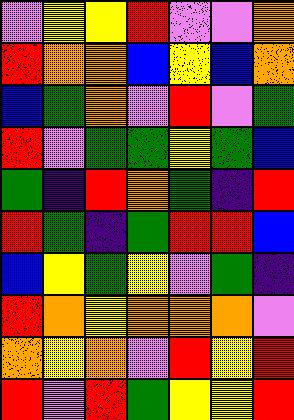[["violet", "yellow", "yellow", "red", "violet", "violet", "orange"], ["red", "orange", "orange", "blue", "yellow", "blue", "orange"], ["blue", "green", "orange", "violet", "red", "violet", "green"], ["red", "violet", "green", "green", "yellow", "green", "blue"], ["green", "indigo", "red", "orange", "green", "indigo", "red"], ["red", "green", "indigo", "green", "red", "red", "blue"], ["blue", "yellow", "green", "yellow", "violet", "green", "indigo"], ["red", "orange", "yellow", "orange", "orange", "orange", "violet"], ["orange", "yellow", "orange", "violet", "red", "yellow", "red"], ["red", "violet", "red", "green", "yellow", "yellow", "red"]]